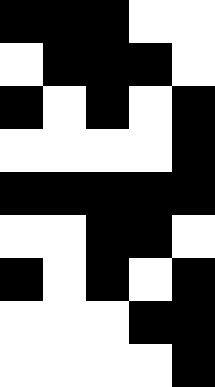[["black", "black", "black", "white", "white"], ["white", "black", "black", "black", "white"], ["black", "white", "black", "white", "black"], ["white", "white", "white", "white", "black"], ["black", "black", "black", "black", "black"], ["white", "white", "black", "black", "white"], ["black", "white", "black", "white", "black"], ["white", "white", "white", "black", "black"], ["white", "white", "white", "white", "black"]]